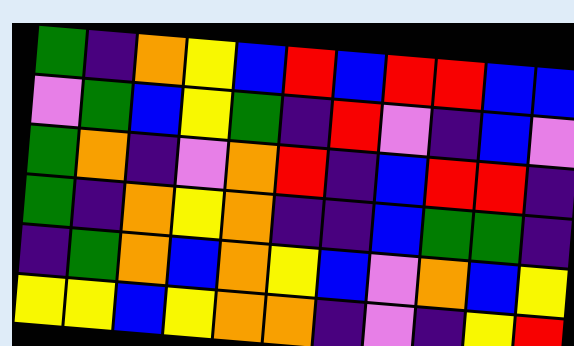[["green", "indigo", "orange", "yellow", "blue", "red", "blue", "red", "red", "blue", "blue"], ["violet", "green", "blue", "yellow", "green", "indigo", "red", "violet", "indigo", "blue", "violet"], ["green", "orange", "indigo", "violet", "orange", "red", "indigo", "blue", "red", "red", "indigo"], ["green", "indigo", "orange", "yellow", "orange", "indigo", "indigo", "blue", "green", "green", "indigo"], ["indigo", "green", "orange", "blue", "orange", "yellow", "blue", "violet", "orange", "blue", "yellow"], ["yellow", "yellow", "blue", "yellow", "orange", "orange", "indigo", "violet", "indigo", "yellow", "red"]]